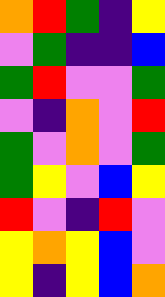[["orange", "red", "green", "indigo", "yellow"], ["violet", "green", "indigo", "indigo", "blue"], ["green", "red", "violet", "violet", "green"], ["violet", "indigo", "orange", "violet", "red"], ["green", "violet", "orange", "violet", "green"], ["green", "yellow", "violet", "blue", "yellow"], ["red", "violet", "indigo", "red", "violet"], ["yellow", "orange", "yellow", "blue", "violet"], ["yellow", "indigo", "yellow", "blue", "orange"]]